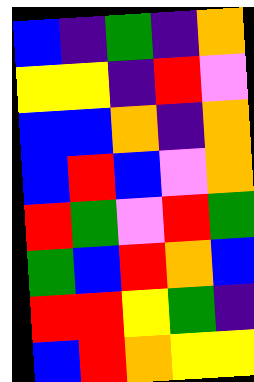[["blue", "indigo", "green", "indigo", "orange"], ["yellow", "yellow", "indigo", "red", "violet"], ["blue", "blue", "orange", "indigo", "orange"], ["blue", "red", "blue", "violet", "orange"], ["red", "green", "violet", "red", "green"], ["green", "blue", "red", "orange", "blue"], ["red", "red", "yellow", "green", "indigo"], ["blue", "red", "orange", "yellow", "yellow"]]